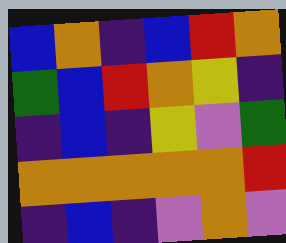[["blue", "orange", "indigo", "blue", "red", "orange"], ["green", "blue", "red", "orange", "yellow", "indigo"], ["indigo", "blue", "indigo", "yellow", "violet", "green"], ["orange", "orange", "orange", "orange", "orange", "red"], ["indigo", "blue", "indigo", "violet", "orange", "violet"]]